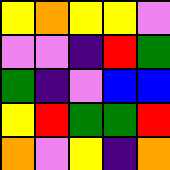[["yellow", "orange", "yellow", "yellow", "violet"], ["violet", "violet", "indigo", "red", "green"], ["green", "indigo", "violet", "blue", "blue"], ["yellow", "red", "green", "green", "red"], ["orange", "violet", "yellow", "indigo", "orange"]]